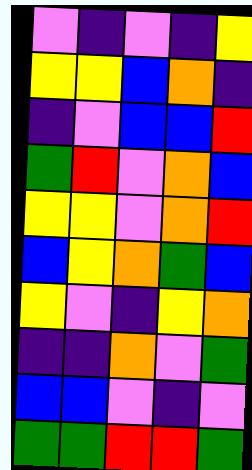[["violet", "indigo", "violet", "indigo", "yellow"], ["yellow", "yellow", "blue", "orange", "indigo"], ["indigo", "violet", "blue", "blue", "red"], ["green", "red", "violet", "orange", "blue"], ["yellow", "yellow", "violet", "orange", "red"], ["blue", "yellow", "orange", "green", "blue"], ["yellow", "violet", "indigo", "yellow", "orange"], ["indigo", "indigo", "orange", "violet", "green"], ["blue", "blue", "violet", "indigo", "violet"], ["green", "green", "red", "red", "green"]]